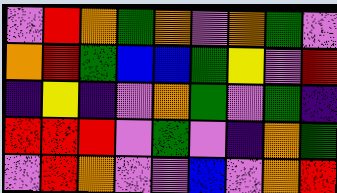[["violet", "red", "orange", "green", "orange", "violet", "orange", "green", "violet"], ["orange", "red", "green", "blue", "blue", "green", "yellow", "violet", "red"], ["indigo", "yellow", "indigo", "violet", "orange", "green", "violet", "green", "indigo"], ["red", "red", "red", "violet", "green", "violet", "indigo", "orange", "green"], ["violet", "red", "orange", "violet", "violet", "blue", "violet", "orange", "red"]]